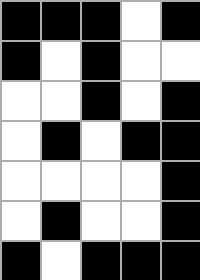[["black", "black", "black", "white", "black"], ["black", "white", "black", "white", "white"], ["white", "white", "black", "white", "black"], ["white", "black", "white", "black", "black"], ["white", "white", "white", "white", "black"], ["white", "black", "white", "white", "black"], ["black", "white", "black", "black", "black"]]